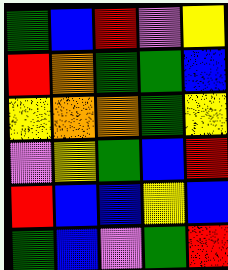[["green", "blue", "red", "violet", "yellow"], ["red", "orange", "green", "green", "blue"], ["yellow", "orange", "orange", "green", "yellow"], ["violet", "yellow", "green", "blue", "red"], ["red", "blue", "blue", "yellow", "blue"], ["green", "blue", "violet", "green", "red"]]